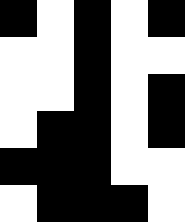[["black", "white", "black", "white", "black"], ["white", "white", "black", "white", "white"], ["white", "white", "black", "white", "black"], ["white", "black", "black", "white", "black"], ["black", "black", "black", "white", "white"], ["white", "black", "black", "black", "white"]]